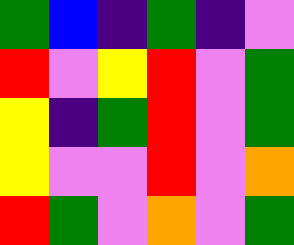[["green", "blue", "indigo", "green", "indigo", "violet"], ["red", "violet", "yellow", "red", "violet", "green"], ["yellow", "indigo", "green", "red", "violet", "green"], ["yellow", "violet", "violet", "red", "violet", "orange"], ["red", "green", "violet", "orange", "violet", "green"]]